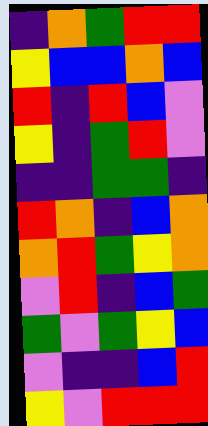[["indigo", "orange", "green", "red", "red"], ["yellow", "blue", "blue", "orange", "blue"], ["red", "indigo", "red", "blue", "violet"], ["yellow", "indigo", "green", "red", "violet"], ["indigo", "indigo", "green", "green", "indigo"], ["red", "orange", "indigo", "blue", "orange"], ["orange", "red", "green", "yellow", "orange"], ["violet", "red", "indigo", "blue", "green"], ["green", "violet", "green", "yellow", "blue"], ["violet", "indigo", "indigo", "blue", "red"], ["yellow", "violet", "red", "red", "red"]]